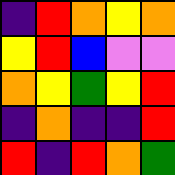[["indigo", "red", "orange", "yellow", "orange"], ["yellow", "red", "blue", "violet", "violet"], ["orange", "yellow", "green", "yellow", "red"], ["indigo", "orange", "indigo", "indigo", "red"], ["red", "indigo", "red", "orange", "green"]]